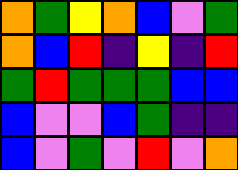[["orange", "green", "yellow", "orange", "blue", "violet", "green"], ["orange", "blue", "red", "indigo", "yellow", "indigo", "red"], ["green", "red", "green", "green", "green", "blue", "blue"], ["blue", "violet", "violet", "blue", "green", "indigo", "indigo"], ["blue", "violet", "green", "violet", "red", "violet", "orange"]]